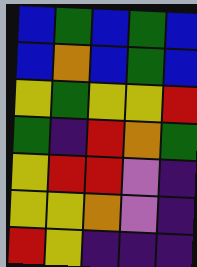[["blue", "green", "blue", "green", "blue"], ["blue", "orange", "blue", "green", "blue"], ["yellow", "green", "yellow", "yellow", "red"], ["green", "indigo", "red", "orange", "green"], ["yellow", "red", "red", "violet", "indigo"], ["yellow", "yellow", "orange", "violet", "indigo"], ["red", "yellow", "indigo", "indigo", "indigo"]]